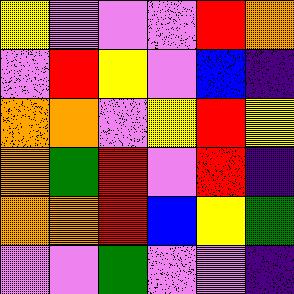[["yellow", "violet", "violet", "violet", "red", "orange"], ["violet", "red", "yellow", "violet", "blue", "indigo"], ["orange", "orange", "violet", "yellow", "red", "yellow"], ["orange", "green", "red", "violet", "red", "indigo"], ["orange", "orange", "red", "blue", "yellow", "green"], ["violet", "violet", "green", "violet", "violet", "indigo"]]